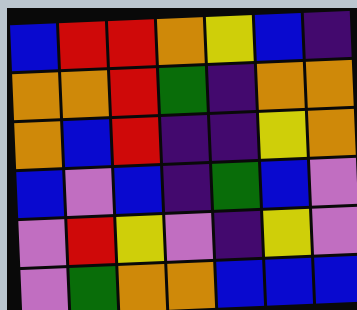[["blue", "red", "red", "orange", "yellow", "blue", "indigo"], ["orange", "orange", "red", "green", "indigo", "orange", "orange"], ["orange", "blue", "red", "indigo", "indigo", "yellow", "orange"], ["blue", "violet", "blue", "indigo", "green", "blue", "violet"], ["violet", "red", "yellow", "violet", "indigo", "yellow", "violet"], ["violet", "green", "orange", "orange", "blue", "blue", "blue"]]